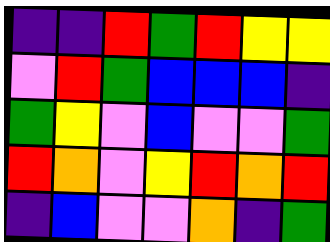[["indigo", "indigo", "red", "green", "red", "yellow", "yellow"], ["violet", "red", "green", "blue", "blue", "blue", "indigo"], ["green", "yellow", "violet", "blue", "violet", "violet", "green"], ["red", "orange", "violet", "yellow", "red", "orange", "red"], ["indigo", "blue", "violet", "violet", "orange", "indigo", "green"]]